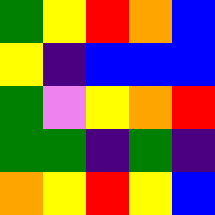[["green", "yellow", "red", "orange", "blue"], ["yellow", "indigo", "blue", "blue", "blue"], ["green", "violet", "yellow", "orange", "red"], ["green", "green", "indigo", "green", "indigo"], ["orange", "yellow", "red", "yellow", "blue"]]